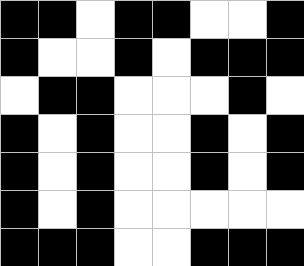[["black", "black", "white", "black", "black", "white", "white", "black"], ["black", "white", "white", "black", "white", "black", "black", "black"], ["white", "black", "black", "white", "white", "white", "black", "white"], ["black", "white", "black", "white", "white", "black", "white", "black"], ["black", "white", "black", "white", "white", "black", "white", "black"], ["black", "white", "black", "white", "white", "white", "white", "white"], ["black", "black", "black", "white", "white", "black", "black", "black"]]